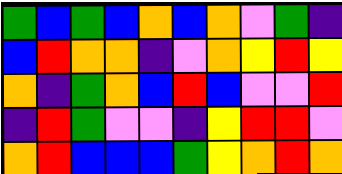[["green", "blue", "green", "blue", "orange", "blue", "orange", "violet", "green", "indigo"], ["blue", "red", "orange", "orange", "indigo", "violet", "orange", "yellow", "red", "yellow"], ["orange", "indigo", "green", "orange", "blue", "red", "blue", "violet", "violet", "red"], ["indigo", "red", "green", "violet", "violet", "indigo", "yellow", "red", "red", "violet"], ["orange", "red", "blue", "blue", "blue", "green", "yellow", "orange", "red", "orange"]]